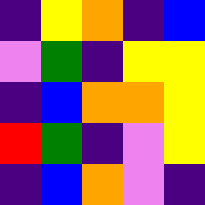[["indigo", "yellow", "orange", "indigo", "blue"], ["violet", "green", "indigo", "yellow", "yellow"], ["indigo", "blue", "orange", "orange", "yellow"], ["red", "green", "indigo", "violet", "yellow"], ["indigo", "blue", "orange", "violet", "indigo"]]